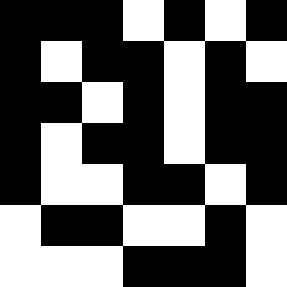[["black", "black", "black", "white", "black", "white", "black"], ["black", "white", "black", "black", "white", "black", "white"], ["black", "black", "white", "black", "white", "black", "black"], ["black", "white", "black", "black", "white", "black", "black"], ["black", "white", "white", "black", "black", "white", "black"], ["white", "black", "black", "white", "white", "black", "white"], ["white", "white", "white", "black", "black", "black", "white"]]